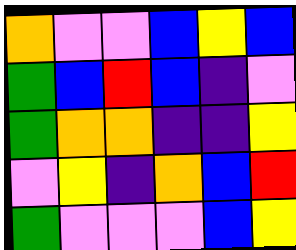[["orange", "violet", "violet", "blue", "yellow", "blue"], ["green", "blue", "red", "blue", "indigo", "violet"], ["green", "orange", "orange", "indigo", "indigo", "yellow"], ["violet", "yellow", "indigo", "orange", "blue", "red"], ["green", "violet", "violet", "violet", "blue", "yellow"]]